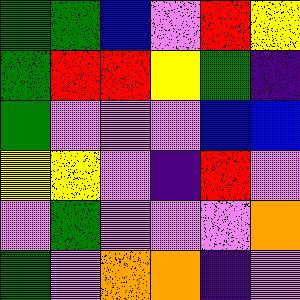[["green", "green", "blue", "violet", "red", "yellow"], ["green", "red", "red", "yellow", "green", "indigo"], ["green", "violet", "violet", "violet", "blue", "blue"], ["yellow", "yellow", "violet", "indigo", "red", "violet"], ["violet", "green", "violet", "violet", "violet", "orange"], ["green", "violet", "orange", "orange", "indigo", "violet"]]